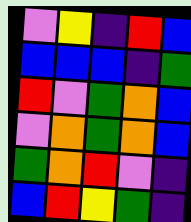[["violet", "yellow", "indigo", "red", "blue"], ["blue", "blue", "blue", "indigo", "green"], ["red", "violet", "green", "orange", "blue"], ["violet", "orange", "green", "orange", "blue"], ["green", "orange", "red", "violet", "indigo"], ["blue", "red", "yellow", "green", "indigo"]]